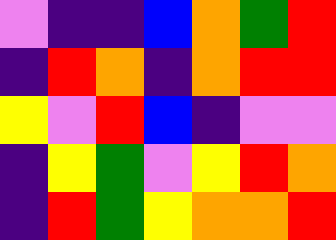[["violet", "indigo", "indigo", "blue", "orange", "green", "red"], ["indigo", "red", "orange", "indigo", "orange", "red", "red"], ["yellow", "violet", "red", "blue", "indigo", "violet", "violet"], ["indigo", "yellow", "green", "violet", "yellow", "red", "orange"], ["indigo", "red", "green", "yellow", "orange", "orange", "red"]]